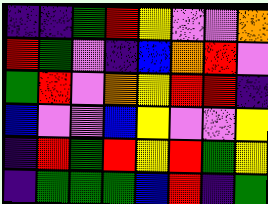[["indigo", "indigo", "green", "red", "yellow", "violet", "violet", "orange"], ["red", "green", "violet", "indigo", "blue", "orange", "red", "violet"], ["green", "red", "violet", "orange", "yellow", "red", "red", "indigo"], ["blue", "violet", "violet", "blue", "yellow", "violet", "violet", "yellow"], ["indigo", "red", "green", "red", "yellow", "red", "green", "yellow"], ["indigo", "green", "green", "green", "blue", "red", "indigo", "green"]]